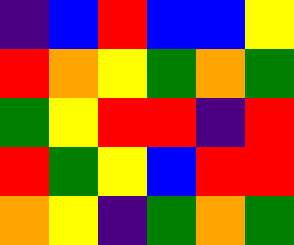[["indigo", "blue", "red", "blue", "blue", "yellow"], ["red", "orange", "yellow", "green", "orange", "green"], ["green", "yellow", "red", "red", "indigo", "red"], ["red", "green", "yellow", "blue", "red", "red"], ["orange", "yellow", "indigo", "green", "orange", "green"]]